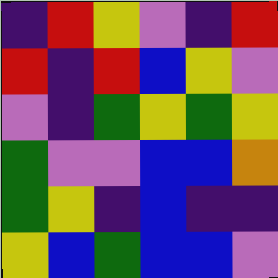[["indigo", "red", "yellow", "violet", "indigo", "red"], ["red", "indigo", "red", "blue", "yellow", "violet"], ["violet", "indigo", "green", "yellow", "green", "yellow"], ["green", "violet", "violet", "blue", "blue", "orange"], ["green", "yellow", "indigo", "blue", "indigo", "indigo"], ["yellow", "blue", "green", "blue", "blue", "violet"]]